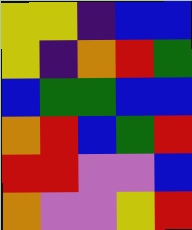[["yellow", "yellow", "indigo", "blue", "blue"], ["yellow", "indigo", "orange", "red", "green"], ["blue", "green", "green", "blue", "blue"], ["orange", "red", "blue", "green", "red"], ["red", "red", "violet", "violet", "blue"], ["orange", "violet", "violet", "yellow", "red"]]